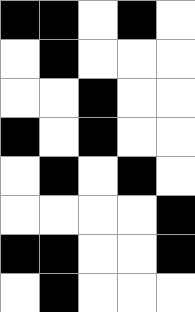[["black", "black", "white", "black", "white"], ["white", "black", "white", "white", "white"], ["white", "white", "black", "white", "white"], ["black", "white", "black", "white", "white"], ["white", "black", "white", "black", "white"], ["white", "white", "white", "white", "black"], ["black", "black", "white", "white", "black"], ["white", "black", "white", "white", "white"]]